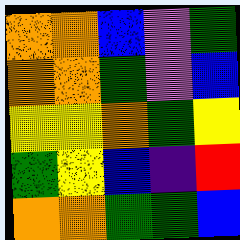[["orange", "orange", "blue", "violet", "green"], ["orange", "orange", "green", "violet", "blue"], ["yellow", "yellow", "orange", "green", "yellow"], ["green", "yellow", "blue", "indigo", "red"], ["orange", "orange", "green", "green", "blue"]]